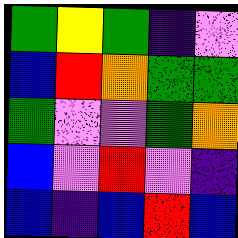[["green", "yellow", "green", "indigo", "violet"], ["blue", "red", "orange", "green", "green"], ["green", "violet", "violet", "green", "orange"], ["blue", "violet", "red", "violet", "indigo"], ["blue", "indigo", "blue", "red", "blue"]]